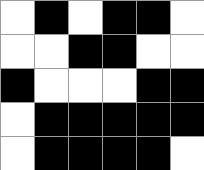[["white", "black", "white", "black", "black", "white"], ["white", "white", "black", "black", "white", "white"], ["black", "white", "white", "white", "black", "black"], ["white", "black", "black", "black", "black", "black"], ["white", "black", "black", "black", "black", "white"]]